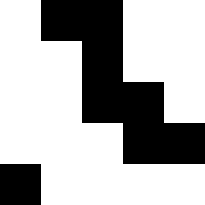[["white", "black", "black", "white", "white"], ["white", "white", "black", "white", "white"], ["white", "white", "black", "black", "white"], ["white", "white", "white", "black", "black"], ["black", "white", "white", "white", "white"]]